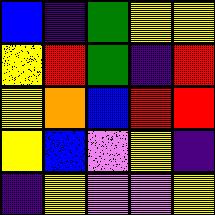[["blue", "indigo", "green", "yellow", "yellow"], ["yellow", "red", "green", "indigo", "red"], ["yellow", "orange", "blue", "red", "red"], ["yellow", "blue", "violet", "yellow", "indigo"], ["indigo", "yellow", "violet", "violet", "yellow"]]